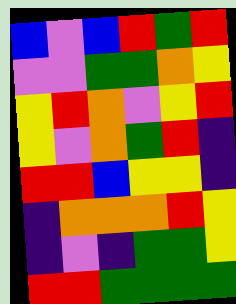[["blue", "violet", "blue", "red", "green", "red"], ["violet", "violet", "green", "green", "orange", "yellow"], ["yellow", "red", "orange", "violet", "yellow", "red"], ["yellow", "violet", "orange", "green", "red", "indigo"], ["red", "red", "blue", "yellow", "yellow", "indigo"], ["indigo", "orange", "orange", "orange", "red", "yellow"], ["indigo", "violet", "indigo", "green", "green", "yellow"], ["red", "red", "green", "green", "green", "green"]]